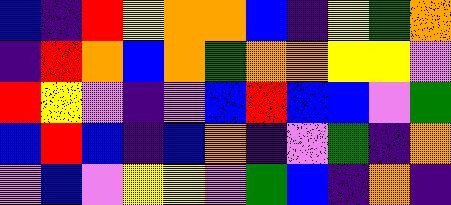[["blue", "indigo", "red", "yellow", "orange", "orange", "blue", "indigo", "yellow", "green", "orange"], ["indigo", "red", "orange", "blue", "orange", "green", "orange", "orange", "yellow", "yellow", "violet"], ["red", "yellow", "violet", "indigo", "violet", "blue", "red", "blue", "blue", "violet", "green"], ["blue", "red", "blue", "indigo", "blue", "orange", "indigo", "violet", "green", "indigo", "orange"], ["violet", "blue", "violet", "yellow", "yellow", "violet", "green", "blue", "indigo", "orange", "indigo"]]